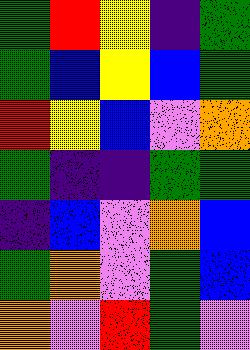[["green", "red", "yellow", "indigo", "green"], ["green", "blue", "yellow", "blue", "green"], ["red", "yellow", "blue", "violet", "orange"], ["green", "indigo", "indigo", "green", "green"], ["indigo", "blue", "violet", "orange", "blue"], ["green", "orange", "violet", "green", "blue"], ["orange", "violet", "red", "green", "violet"]]